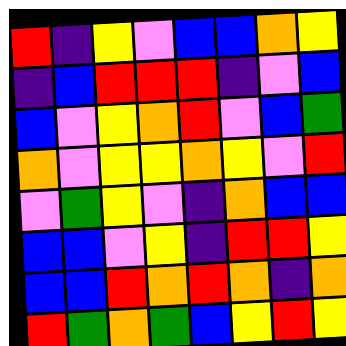[["red", "indigo", "yellow", "violet", "blue", "blue", "orange", "yellow"], ["indigo", "blue", "red", "red", "red", "indigo", "violet", "blue"], ["blue", "violet", "yellow", "orange", "red", "violet", "blue", "green"], ["orange", "violet", "yellow", "yellow", "orange", "yellow", "violet", "red"], ["violet", "green", "yellow", "violet", "indigo", "orange", "blue", "blue"], ["blue", "blue", "violet", "yellow", "indigo", "red", "red", "yellow"], ["blue", "blue", "red", "orange", "red", "orange", "indigo", "orange"], ["red", "green", "orange", "green", "blue", "yellow", "red", "yellow"]]